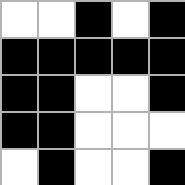[["white", "white", "black", "white", "black"], ["black", "black", "black", "black", "black"], ["black", "black", "white", "white", "black"], ["black", "black", "white", "white", "white"], ["white", "black", "white", "white", "black"]]